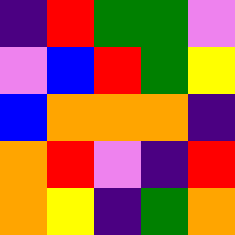[["indigo", "red", "green", "green", "violet"], ["violet", "blue", "red", "green", "yellow"], ["blue", "orange", "orange", "orange", "indigo"], ["orange", "red", "violet", "indigo", "red"], ["orange", "yellow", "indigo", "green", "orange"]]